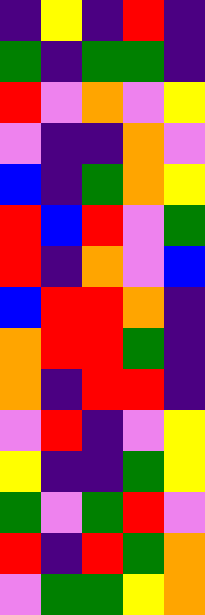[["indigo", "yellow", "indigo", "red", "indigo"], ["green", "indigo", "green", "green", "indigo"], ["red", "violet", "orange", "violet", "yellow"], ["violet", "indigo", "indigo", "orange", "violet"], ["blue", "indigo", "green", "orange", "yellow"], ["red", "blue", "red", "violet", "green"], ["red", "indigo", "orange", "violet", "blue"], ["blue", "red", "red", "orange", "indigo"], ["orange", "red", "red", "green", "indigo"], ["orange", "indigo", "red", "red", "indigo"], ["violet", "red", "indigo", "violet", "yellow"], ["yellow", "indigo", "indigo", "green", "yellow"], ["green", "violet", "green", "red", "violet"], ["red", "indigo", "red", "green", "orange"], ["violet", "green", "green", "yellow", "orange"]]